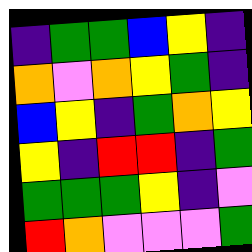[["indigo", "green", "green", "blue", "yellow", "indigo"], ["orange", "violet", "orange", "yellow", "green", "indigo"], ["blue", "yellow", "indigo", "green", "orange", "yellow"], ["yellow", "indigo", "red", "red", "indigo", "green"], ["green", "green", "green", "yellow", "indigo", "violet"], ["red", "orange", "violet", "violet", "violet", "green"]]